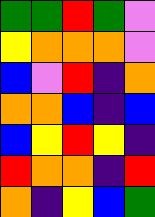[["green", "green", "red", "green", "violet"], ["yellow", "orange", "orange", "orange", "violet"], ["blue", "violet", "red", "indigo", "orange"], ["orange", "orange", "blue", "indigo", "blue"], ["blue", "yellow", "red", "yellow", "indigo"], ["red", "orange", "orange", "indigo", "red"], ["orange", "indigo", "yellow", "blue", "green"]]